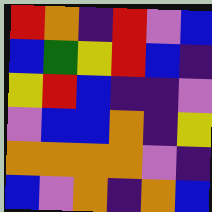[["red", "orange", "indigo", "red", "violet", "blue"], ["blue", "green", "yellow", "red", "blue", "indigo"], ["yellow", "red", "blue", "indigo", "indigo", "violet"], ["violet", "blue", "blue", "orange", "indigo", "yellow"], ["orange", "orange", "orange", "orange", "violet", "indigo"], ["blue", "violet", "orange", "indigo", "orange", "blue"]]